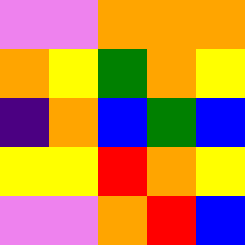[["violet", "violet", "orange", "orange", "orange"], ["orange", "yellow", "green", "orange", "yellow"], ["indigo", "orange", "blue", "green", "blue"], ["yellow", "yellow", "red", "orange", "yellow"], ["violet", "violet", "orange", "red", "blue"]]